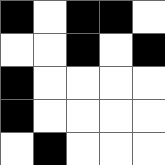[["black", "white", "black", "black", "white"], ["white", "white", "black", "white", "black"], ["black", "white", "white", "white", "white"], ["black", "white", "white", "white", "white"], ["white", "black", "white", "white", "white"]]